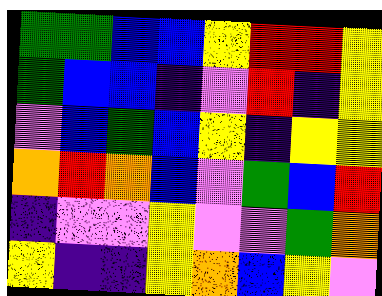[["green", "green", "blue", "blue", "yellow", "red", "red", "yellow"], ["green", "blue", "blue", "indigo", "violet", "red", "indigo", "yellow"], ["violet", "blue", "green", "blue", "yellow", "indigo", "yellow", "yellow"], ["orange", "red", "orange", "blue", "violet", "green", "blue", "red"], ["indigo", "violet", "violet", "yellow", "violet", "violet", "green", "orange"], ["yellow", "indigo", "indigo", "yellow", "orange", "blue", "yellow", "violet"]]